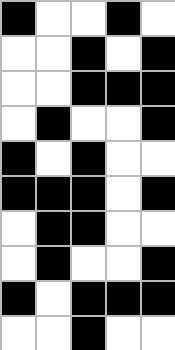[["black", "white", "white", "black", "white"], ["white", "white", "black", "white", "black"], ["white", "white", "black", "black", "black"], ["white", "black", "white", "white", "black"], ["black", "white", "black", "white", "white"], ["black", "black", "black", "white", "black"], ["white", "black", "black", "white", "white"], ["white", "black", "white", "white", "black"], ["black", "white", "black", "black", "black"], ["white", "white", "black", "white", "white"]]